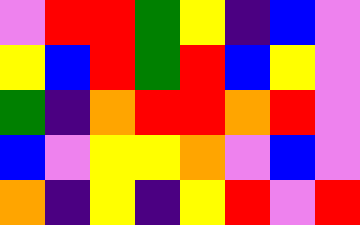[["violet", "red", "red", "green", "yellow", "indigo", "blue", "violet"], ["yellow", "blue", "red", "green", "red", "blue", "yellow", "violet"], ["green", "indigo", "orange", "red", "red", "orange", "red", "violet"], ["blue", "violet", "yellow", "yellow", "orange", "violet", "blue", "violet"], ["orange", "indigo", "yellow", "indigo", "yellow", "red", "violet", "red"]]